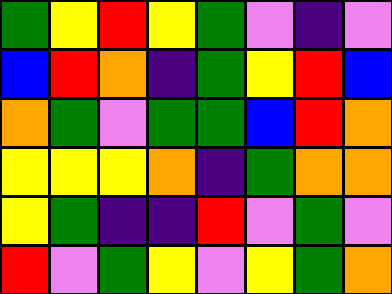[["green", "yellow", "red", "yellow", "green", "violet", "indigo", "violet"], ["blue", "red", "orange", "indigo", "green", "yellow", "red", "blue"], ["orange", "green", "violet", "green", "green", "blue", "red", "orange"], ["yellow", "yellow", "yellow", "orange", "indigo", "green", "orange", "orange"], ["yellow", "green", "indigo", "indigo", "red", "violet", "green", "violet"], ["red", "violet", "green", "yellow", "violet", "yellow", "green", "orange"]]